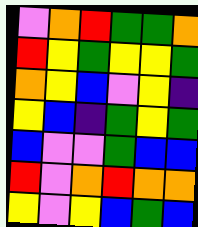[["violet", "orange", "red", "green", "green", "orange"], ["red", "yellow", "green", "yellow", "yellow", "green"], ["orange", "yellow", "blue", "violet", "yellow", "indigo"], ["yellow", "blue", "indigo", "green", "yellow", "green"], ["blue", "violet", "violet", "green", "blue", "blue"], ["red", "violet", "orange", "red", "orange", "orange"], ["yellow", "violet", "yellow", "blue", "green", "blue"]]